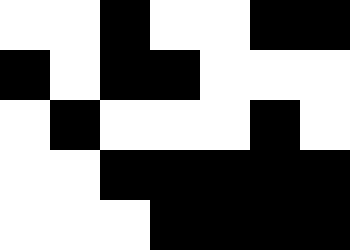[["white", "white", "black", "white", "white", "black", "black"], ["black", "white", "black", "black", "white", "white", "white"], ["white", "black", "white", "white", "white", "black", "white"], ["white", "white", "black", "black", "black", "black", "black"], ["white", "white", "white", "black", "black", "black", "black"]]